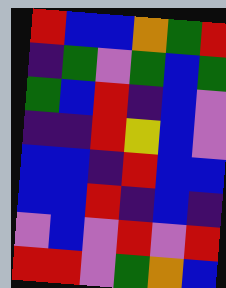[["red", "blue", "blue", "orange", "green", "red"], ["indigo", "green", "violet", "green", "blue", "green"], ["green", "blue", "red", "indigo", "blue", "violet"], ["indigo", "indigo", "red", "yellow", "blue", "violet"], ["blue", "blue", "indigo", "red", "blue", "blue"], ["blue", "blue", "red", "indigo", "blue", "indigo"], ["violet", "blue", "violet", "red", "violet", "red"], ["red", "red", "violet", "green", "orange", "blue"]]